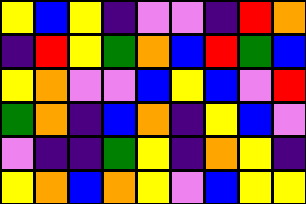[["yellow", "blue", "yellow", "indigo", "violet", "violet", "indigo", "red", "orange"], ["indigo", "red", "yellow", "green", "orange", "blue", "red", "green", "blue"], ["yellow", "orange", "violet", "violet", "blue", "yellow", "blue", "violet", "red"], ["green", "orange", "indigo", "blue", "orange", "indigo", "yellow", "blue", "violet"], ["violet", "indigo", "indigo", "green", "yellow", "indigo", "orange", "yellow", "indigo"], ["yellow", "orange", "blue", "orange", "yellow", "violet", "blue", "yellow", "yellow"]]